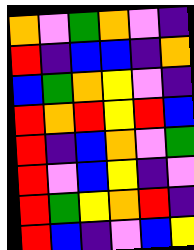[["orange", "violet", "green", "orange", "violet", "indigo"], ["red", "indigo", "blue", "blue", "indigo", "orange"], ["blue", "green", "orange", "yellow", "violet", "indigo"], ["red", "orange", "red", "yellow", "red", "blue"], ["red", "indigo", "blue", "orange", "violet", "green"], ["red", "violet", "blue", "yellow", "indigo", "violet"], ["red", "green", "yellow", "orange", "red", "indigo"], ["red", "blue", "indigo", "violet", "blue", "yellow"]]